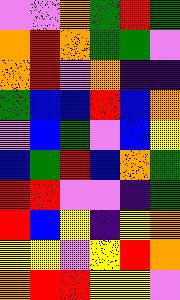[["violet", "violet", "orange", "green", "red", "green"], ["orange", "red", "orange", "green", "green", "violet"], ["orange", "red", "violet", "orange", "indigo", "indigo"], ["green", "blue", "blue", "red", "blue", "orange"], ["violet", "blue", "green", "violet", "blue", "yellow"], ["blue", "green", "red", "blue", "orange", "green"], ["red", "red", "violet", "violet", "indigo", "green"], ["red", "blue", "yellow", "indigo", "yellow", "orange"], ["yellow", "yellow", "violet", "yellow", "red", "orange"], ["orange", "red", "red", "yellow", "yellow", "violet"]]